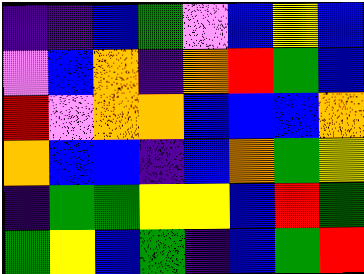[["indigo", "indigo", "blue", "green", "violet", "blue", "yellow", "blue"], ["violet", "blue", "orange", "indigo", "orange", "red", "green", "blue"], ["red", "violet", "orange", "orange", "blue", "blue", "blue", "orange"], ["orange", "blue", "blue", "indigo", "blue", "orange", "green", "yellow"], ["indigo", "green", "green", "yellow", "yellow", "blue", "red", "green"], ["green", "yellow", "blue", "green", "indigo", "blue", "green", "red"]]